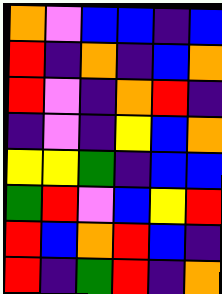[["orange", "violet", "blue", "blue", "indigo", "blue"], ["red", "indigo", "orange", "indigo", "blue", "orange"], ["red", "violet", "indigo", "orange", "red", "indigo"], ["indigo", "violet", "indigo", "yellow", "blue", "orange"], ["yellow", "yellow", "green", "indigo", "blue", "blue"], ["green", "red", "violet", "blue", "yellow", "red"], ["red", "blue", "orange", "red", "blue", "indigo"], ["red", "indigo", "green", "red", "indigo", "orange"]]